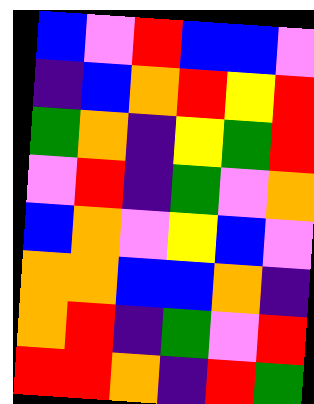[["blue", "violet", "red", "blue", "blue", "violet"], ["indigo", "blue", "orange", "red", "yellow", "red"], ["green", "orange", "indigo", "yellow", "green", "red"], ["violet", "red", "indigo", "green", "violet", "orange"], ["blue", "orange", "violet", "yellow", "blue", "violet"], ["orange", "orange", "blue", "blue", "orange", "indigo"], ["orange", "red", "indigo", "green", "violet", "red"], ["red", "red", "orange", "indigo", "red", "green"]]